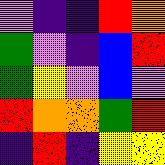[["violet", "indigo", "indigo", "red", "orange"], ["green", "violet", "indigo", "blue", "red"], ["green", "yellow", "violet", "blue", "violet"], ["red", "orange", "orange", "green", "red"], ["indigo", "red", "indigo", "yellow", "yellow"]]